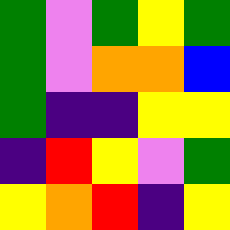[["green", "violet", "green", "yellow", "green"], ["green", "violet", "orange", "orange", "blue"], ["green", "indigo", "indigo", "yellow", "yellow"], ["indigo", "red", "yellow", "violet", "green"], ["yellow", "orange", "red", "indigo", "yellow"]]